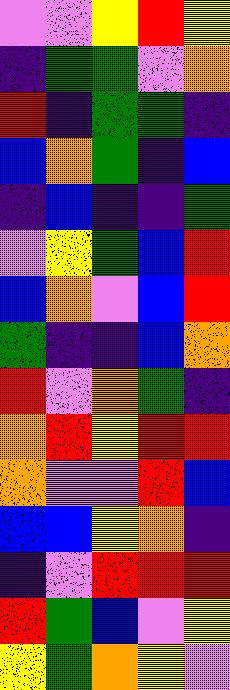[["violet", "violet", "yellow", "red", "yellow"], ["indigo", "green", "green", "violet", "orange"], ["red", "indigo", "green", "green", "indigo"], ["blue", "orange", "green", "indigo", "blue"], ["indigo", "blue", "indigo", "indigo", "green"], ["violet", "yellow", "green", "blue", "red"], ["blue", "orange", "violet", "blue", "red"], ["green", "indigo", "indigo", "blue", "orange"], ["red", "violet", "orange", "green", "indigo"], ["orange", "red", "yellow", "red", "red"], ["orange", "violet", "violet", "red", "blue"], ["blue", "blue", "yellow", "orange", "indigo"], ["indigo", "violet", "red", "red", "red"], ["red", "green", "blue", "violet", "yellow"], ["yellow", "green", "orange", "yellow", "violet"]]